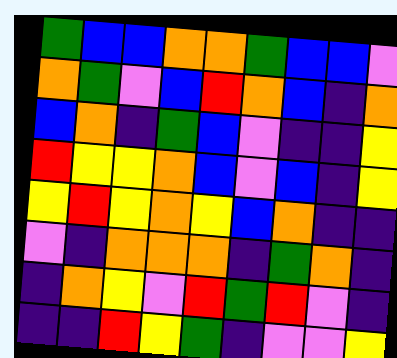[["green", "blue", "blue", "orange", "orange", "green", "blue", "blue", "violet"], ["orange", "green", "violet", "blue", "red", "orange", "blue", "indigo", "orange"], ["blue", "orange", "indigo", "green", "blue", "violet", "indigo", "indigo", "yellow"], ["red", "yellow", "yellow", "orange", "blue", "violet", "blue", "indigo", "yellow"], ["yellow", "red", "yellow", "orange", "yellow", "blue", "orange", "indigo", "indigo"], ["violet", "indigo", "orange", "orange", "orange", "indigo", "green", "orange", "indigo"], ["indigo", "orange", "yellow", "violet", "red", "green", "red", "violet", "indigo"], ["indigo", "indigo", "red", "yellow", "green", "indigo", "violet", "violet", "yellow"]]